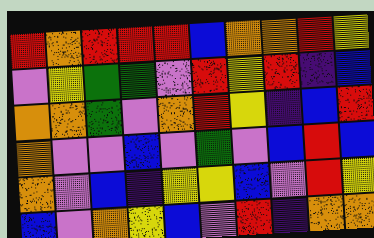[["red", "orange", "red", "red", "red", "blue", "orange", "orange", "red", "yellow"], ["violet", "yellow", "green", "green", "violet", "red", "yellow", "red", "indigo", "blue"], ["orange", "orange", "green", "violet", "orange", "red", "yellow", "indigo", "blue", "red"], ["orange", "violet", "violet", "blue", "violet", "green", "violet", "blue", "red", "blue"], ["orange", "violet", "blue", "indigo", "yellow", "yellow", "blue", "violet", "red", "yellow"], ["blue", "violet", "orange", "yellow", "blue", "violet", "red", "indigo", "orange", "orange"]]